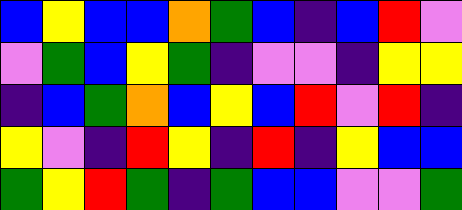[["blue", "yellow", "blue", "blue", "orange", "green", "blue", "indigo", "blue", "red", "violet"], ["violet", "green", "blue", "yellow", "green", "indigo", "violet", "violet", "indigo", "yellow", "yellow"], ["indigo", "blue", "green", "orange", "blue", "yellow", "blue", "red", "violet", "red", "indigo"], ["yellow", "violet", "indigo", "red", "yellow", "indigo", "red", "indigo", "yellow", "blue", "blue"], ["green", "yellow", "red", "green", "indigo", "green", "blue", "blue", "violet", "violet", "green"]]